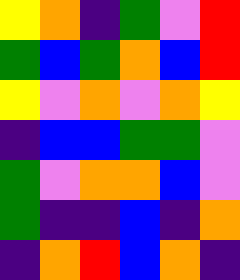[["yellow", "orange", "indigo", "green", "violet", "red"], ["green", "blue", "green", "orange", "blue", "red"], ["yellow", "violet", "orange", "violet", "orange", "yellow"], ["indigo", "blue", "blue", "green", "green", "violet"], ["green", "violet", "orange", "orange", "blue", "violet"], ["green", "indigo", "indigo", "blue", "indigo", "orange"], ["indigo", "orange", "red", "blue", "orange", "indigo"]]